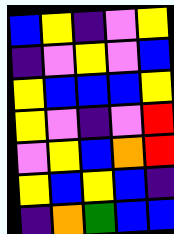[["blue", "yellow", "indigo", "violet", "yellow"], ["indigo", "violet", "yellow", "violet", "blue"], ["yellow", "blue", "blue", "blue", "yellow"], ["yellow", "violet", "indigo", "violet", "red"], ["violet", "yellow", "blue", "orange", "red"], ["yellow", "blue", "yellow", "blue", "indigo"], ["indigo", "orange", "green", "blue", "blue"]]